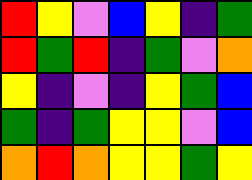[["red", "yellow", "violet", "blue", "yellow", "indigo", "green"], ["red", "green", "red", "indigo", "green", "violet", "orange"], ["yellow", "indigo", "violet", "indigo", "yellow", "green", "blue"], ["green", "indigo", "green", "yellow", "yellow", "violet", "blue"], ["orange", "red", "orange", "yellow", "yellow", "green", "yellow"]]